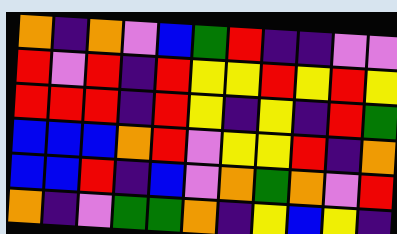[["orange", "indigo", "orange", "violet", "blue", "green", "red", "indigo", "indigo", "violet", "violet"], ["red", "violet", "red", "indigo", "red", "yellow", "yellow", "red", "yellow", "red", "yellow"], ["red", "red", "red", "indigo", "red", "yellow", "indigo", "yellow", "indigo", "red", "green"], ["blue", "blue", "blue", "orange", "red", "violet", "yellow", "yellow", "red", "indigo", "orange"], ["blue", "blue", "red", "indigo", "blue", "violet", "orange", "green", "orange", "violet", "red"], ["orange", "indigo", "violet", "green", "green", "orange", "indigo", "yellow", "blue", "yellow", "indigo"]]